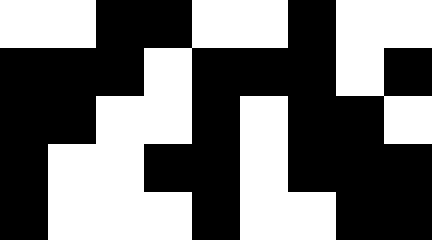[["white", "white", "black", "black", "white", "white", "black", "white", "white"], ["black", "black", "black", "white", "black", "black", "black", "white", "black"], ["black", "black", "white", "white", "black", "white", "black", "black", "white"], ["black", "white", "white", "black", "black", "white", "black", "black", "black"], ["black", "white", "white", "white", "black", "white", "white", "black", "black"]]